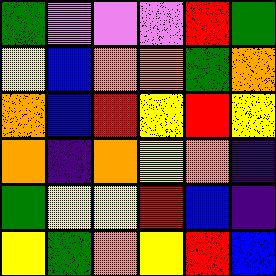[["green", "violet", "violet", "violet", "red", "green"], ["yellow", "blue", "orange", "orange", "green", "orange"], ["orange", "blue", "red", "yellow", "red", "yellow"], ["orange", "indigo", "orange", "yellow", "orange", "indigo"], ["green", "yellow", "yellow", "red", "blue", "indigo"], ["yellow", "green", "orange", "yellow", "red", "blue"]]